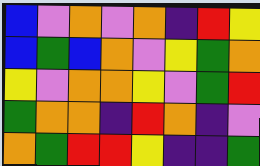[["blue", "violet", "orange", "violet", "orange", "indigo", "red", "yellow"], ["blue", "green", "blue", "orange", "violet", "yellow", "green", "orange"], ["yellow", "violet", "orange", "orange", "yellow", "violet", "green", "red"], ["green", "orange", "orange", "indigo", "red", "orange", "indigo", "violet"], ["orange", "green", "red", "red", "yellow", "indigo", "indigo", "green"]]